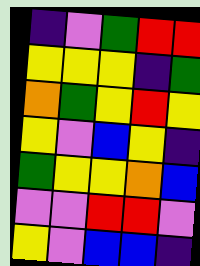[["indigo", "violet", "green", "red", "red"], ["yellow", "yellow", "yellow", "indigo", "green"], ["orange", "green", "yellow", "red", "yellow"], ["yellow", "violet", "blue", "yellow", "indigo"], ["green", "yellow", "yellow", "orange", "blue"], ["violet", "violet", "red", "red", "violet"], ["yellow", "violet", "blue", "blue", "indigo"]]